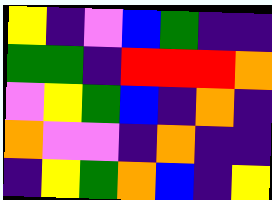[["yellow", "indigo", "violet", "blue", "green", "indigo", "indigo"], ["green", "green", "indigo", "red", "red", "red", "orange"], ["violet", "yellow", "green", "blue", "indigo", "orange", "indigo"], ["orange", "violet", "violet", "indigo", "orange", "indigo", "indigo"], ["indigo", "yellow", "green", "orange", "blue", "indigo", "yellow"]]